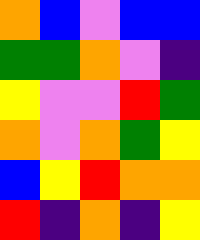[["orange", "blue", "violet", "blue", "blue"], ["green", "green", "orange", "violet", "indigo"], ["yellow", "violet", "violet", "red", "green"], ["orange", "violet", "orange", "green", "yellow"], ["blue", "yellow", "red", "orange", "orange"], ["red", "indigo", "orange", "indigo", "yellow"]]